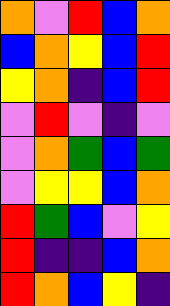[["orange", "violet", "red", "blue", "orange"], ["blue", "orange", "yellow", "blue", "red"], ["yellow", "orange", "indigo", "blue", "red"], ["violet", "red", "violet", "indigo", "violet"], ["violet", "orange", "green", "blue", "green"], ["violet", "yellow", "yellow", "blue", "orange"], ["red", "green", "blue", "violet", "yellow"], ["red", "indigo", "indigo", "blue", "orange"], ["red", "orange", "blue", "yellow", "indigo"]]